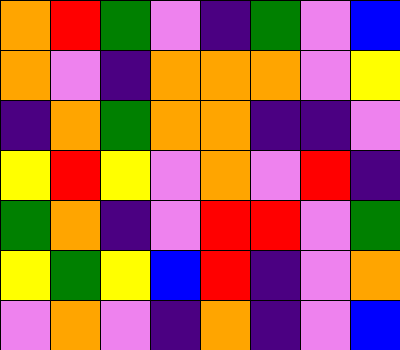[["orange", "red", "green", "violet", "indigo", "green", "violet", "blue"], ["orange", "violet", "indigo", "orange", "orange", "orange", "violet", "yellow"], ["indigo", "orange", "green", "orange", "orange", "indigo", "indigo", "violet"], ["yellow", "red", "yellow", "violet", "orange", "violet", "red", "indigo"], ["green", "orange", "indigo", "violet", "red", "red", "violet", "green"], ["yellow", "green", "yellow", "blue", "red", "indigo", "violet", "orange"], ["violet", "orange", "violet", "indigo", "orange", "indigo", "violet", "blue"]]